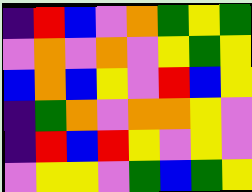[["indigo", "red", "blue", "violet", "orange", "green", "yellow", "green"], ["violet", "orange", "violet", "orange", "violet", "yellow", "green", "yellow"], ["blue", "orange", "blue", "yellow", "violet", "red", "blue", "yellow"], ["indigo", "green", "orange", "violet", "orange", "orange", "yellow", "violet"], ["indigo", "red", "blue", "red", "yellow", "violet", "yellow", "violet"], ["violet", "yellow", "yellow", "violet", "green", "blue", "green", "yellow"]]